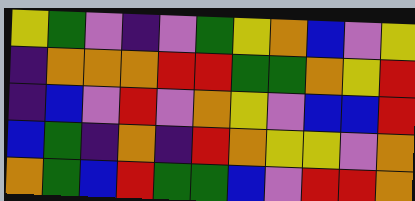[["yellow", "green", "violet", "indigo", "violet", "green", "yellow", "orange", "blue", "violet", "yellow"], ["indigo", "orange", "orange", "orange", "red", "red", "green", "green", "orange", "yellow", "red"], ["indigo", "blue", "violet", "red", "violet", "orange", "yellow", "violet", "blue", "blue", "red"], ["blue", "green", "indigo", "orange", "indigo", "red", "orange", "yellow", "yellow", "violet", "orange"], ["orange", "green", "blue", "red", "green", "green", "blue", "violet", "red", "red", "orange"]]